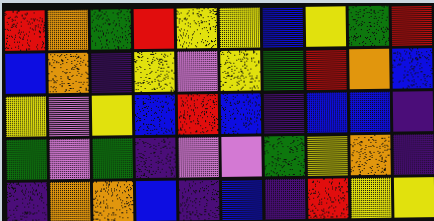[["red", "orange", "green", "red", "yellow", "yellow", "blue", "yellow", "green", "red"], ["blue", "orange", "indigo", "yellow", "violet", "yellow", "green", "red", "orange", "blue"], ["yellow", "violet", "yellow", "blue", "red", "blue", "indigo", "blue", "blue", "indigo"], ["green", "violet", "green", "indigo", "violet", "violet", "green", "yellow", "orange", "indigo"], ["indigo", "orange", "orange", "blue", "indigo", "blue", "indigo", "red", "yellow", "yellow"]]